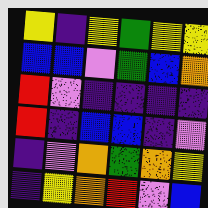[["yellow", "indigo", "yellow", "green", "yellow", "yellow"], ["blue", "blue", "violet", "green", "blue", "orange"], ["red", "violet", "indigo", "indigo", "indigo", "indigo"], ["red", "indigo", "blue", "blue", "indigo", "violet"], ["indigo", "violet", "orange", "green", "orange", "yellow"], ["indigo", "yellow", "orange", "red", "violet", "blue"]]